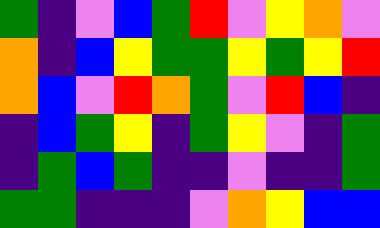[["green", "indigo", "violet", "blue", "green", "red", "violet", "yellow", "orange", "violet"], ["orange", "indigo", "blue", "yellow", "green", "green", "yellow", "green", "yellow", "red"], ["orange", "blue", "violet", "red", "orange", "green", "violet", "red", "blue", "indigo"], ["indigo", "blue", "green", "yellow", "indigo", "green", "yellow", "violet", "indigo", "green"], ["indigo", "green", "blue", "green", "indigo", "indigo", "violet", "indigo", "indigo", "green"], ["green", "green", "indigo", "indigo", "indigo", "violet", "orange", "yellow", "blue", "blue"]]